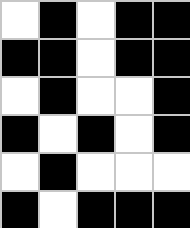[["white", "black", "white", "black", "black"], ["black", "black", "white", "black", "black"], ["white", "black", "white", "white", "black"], ["black", "white", "black", "white", "black"], ["white", "black", "white", "white", "white"], ["black", "white", "black", "black", "black"]]